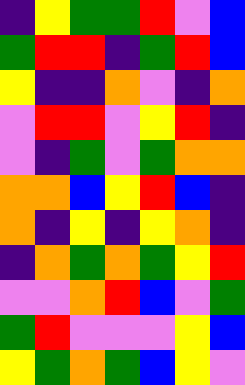[["indigo", "yellow", "green", "green", "red", "violet", "blue"], ["green", "red", "red", "indigo", "green", "red", "blue"], ["yellow", "indigo", "indigo", "orange", "violet", "indigo", "orange"], ["violet", "red", "red", "violet", "yellow", "red", "indigo"], ["violet", "indigo", "green", "violet", "green", "orange", "orange"], ["orange", "orange", "blue", "yellow", "red", "blue", "indigo"], ["orange", "indigo", "yellow", "indigo", "yellow", "orange", "indigo"], ["indigo", "orange", "green", "orange", "green", "yellow", "red"], ["violet", "violet", "orange", "red", "blue", "violet", "green"], ["green", "red", "violet", "violet", "violet", "yellow", "blue"], ["yellow", "green", "orange", "green", "blue", "yellow", "violet"]]